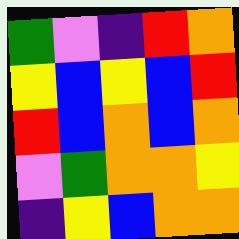[["green", "violet", "indigo", "red", "orange"], ["yellow", "blue", "yellow", "blue", "red"], ["red", "blue", "orange", "blue", "orange"], ["violet", "green", "orange", "orange", "yellow"], ["indigo", "yellow", "blue", "orange", "orange"]]